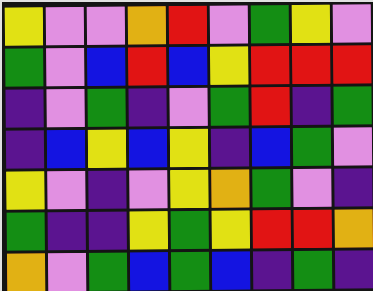[["yellow", "violet", "violet", "orange", "red", "violet", "green", "yellow", "violet"], ["green", "violet", "blue", "red", "blue", "yellow", "red", "red", "red"], ["indigo", "violet", "green", "indigo", "violet", "green", "red", "indigo", "green"], ["indigo", "blue", "yellow", "blue", "yellow", "indigo", "blue", "green", "violet"], ["yellow", "violet", "indigo", "violet", "yellow", "orange", "green", "violet", "indigo"], ["green", "indigo", "indigo", "yellow", "green", "yellow", "red", "red", "orange"], ["orange", "violet", "green", "blue", "green", "blue", "indigo", "green", "indigo"]]